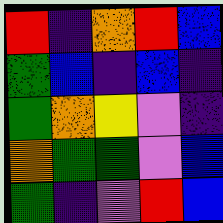[["red", "indigo", "orange", "red", "blue"], ["green", "blue", "indigo", "blue", "indigo"], ["green", "orange", "yellow", "violet", "indigo"], ["orange", "green", "green", "violet", "blue"], ["green", "indigo", "violet", "red", "blue"]]